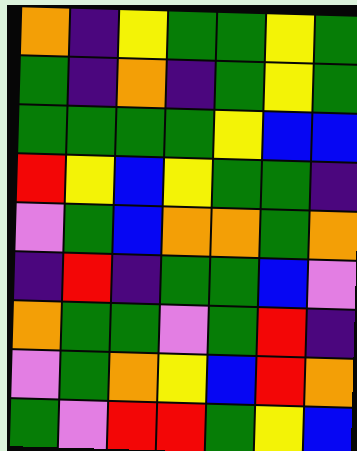[["orange", "indigo", "yellow", "green", "green", "yellow", "green"], ["green", "indigo", "orange", "indigo", "green", "yellow", "green"], ["green", "green", "green", "green", "yellow", "blue", "blue"], ["red", "yellow", "blue", "yellow", "green", "green", "indigo"], ["violet", "green", "blue", "orange", "orange", "green", "orange"], ["indigo", "red", "indigo", "green", "green", "blue", "violet"], ["orange", "green", "green", "violet", "green", "red", "indigo"], ["violet", "green", "orange", "yellow", "blue", "red", "orange"], ["green", "violet", "red", "red", "green", "yellow", "blue"]]